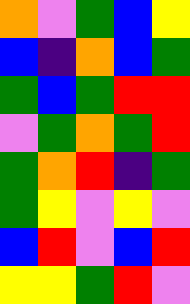[["orange", "violet", "green", "blue", "yellow"], ["blue", "indigo", "orange", "blue", "green"], ["green", "blue", "green", "red", "red"], ["violet", "green", "orange", "green", "red"], ["green", "orange", "red", "indigo", "green"], ["green", "yellow", "violet", "yellow", "violet"], ["blue", "red", "violet", "blue", "red"], ["yellow", "yellow", "green", "red", "violet"]]